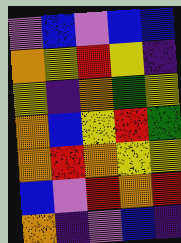[["violet", "blue", "violet", "blue", "blue"], ["orange", "yellow", "red", "yellow", "indigo"], ["yellow", "indigo", "orange", "green", "yellow"], ["orange", "blue", "yellow", "red", "green"], ["orange", "red", "orange", "yellow", "yellow"], ["blue", "violet", "red", "orange", "red"], ["orange", "indigo", "violet", "blue", "indigo"]]